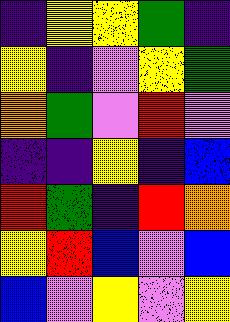[["indigo", "yellow", "yellow", "green", "indigo"], ["yellow", "indigo", "violet", "yellow", "green"], ["orange", "green", "violet", "red", "violet"], ["indigo", "indigo", "yellow", "indigo", "blue"], ["red", "green", "indigo", "red", "orange"], ["yellow", "red", "blue", "violet", "blue"], ["blue", "violet", "yellow", "violet", "yellow"]]